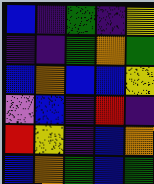[["blue", "indigo", "green", "indigo", "yellow"], ["indigo", "indigo", "green", "orange", "green"], ["blue", "orange", "blue", "blue", "yellow"], ["violet", "blue", "indigo", "red", "indigo"], ["red", "yellow", "indigo", "blue", "orange"], ["blue", "orange", "green", "blue", "green"]]